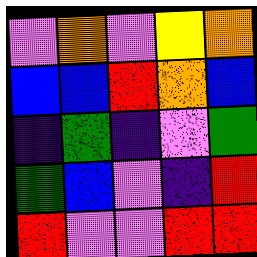[["violet", "orange", "violet", "yellow", "orange"], ["blue", "blue", "red", "orange", "blue"], ["indigo", "green", "indigo", "violet", "green"], ["green", "blue", "violet", "indigo", "red"], ["red", "violet", "violet", "red", "red"]]